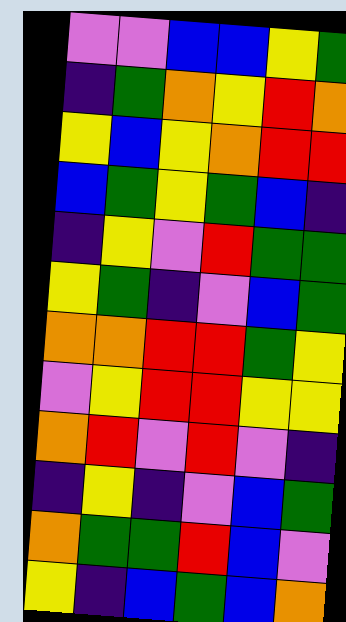[["violet", "violet", "blue", "blue", "yellow", "green"], ["indigo", "green", "orange", "yellow", "red", "orange"], ["yellow", "blue", "yellow", "orange", "red", "red"], ["blue", "green", "yellow", "green", "blue", "indigo"], ["indigo", "yellow", "violet", "red", "green", "green"], ["yellow", "green", "indigo", "violet", "blue", "green"], ["orange", "orange", "red", "red", "green", "yellow"], ["violet", "yellow", "red", "red", "yellow", "yellow"], ["orange", "red", "violet", "red", "violet", "indigo"], ["indigo", "yellow", "indigo", "violet", "blue", "green"], ["orange", "green", "green", "red", "blue", "violet"], ["yellow", "indigo", "blue", "green", "blue", "orange"]]